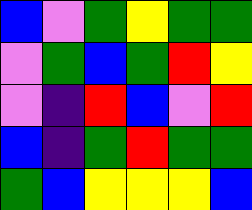[["blue", "violet", "green", "yellow", "green", "green"], ["violet", "green", "blue", "green", "red", "yellow"], ["violet", "indigo", "red", "blue", "violet", "red"], ["blue", "indigo", "green", "red", "green", "green"], ["green", "blue", "yellow", "yellow", "yellow", "blue"]]